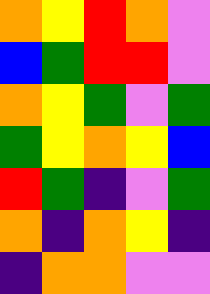[["orange", "yellow", "red", "orange", "violet"], ["blue", "green", "red", "red", "violet"], ["orange", "yellow", "green", "violet", "green"], ["green", "yellow", "orange", "yellow", "blue"], ["red", "green", "indigo", "violet", "green"], ["orange", "indigo", "orange", "yellow", "indigo"], ["indigo", "orange", "orange", "violet", "violet"]]